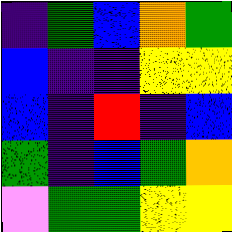[["indigo", "green", "blue", "orange", "green"], ["blue", "indigo", "indigo", "yellow", "yellow"], ["blue", "indigo", "red", "indigo", "blue"], ["green", "indigo", "blue", "green", "orange"], ["violet", "green", "green", "yellow", "yellow"]]